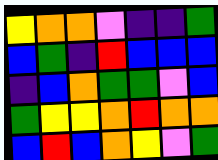[["yellow", "orange", "orange", "violet", "indigo", "indigo", "green"], ["blue", "green", "indigo", "red", "blue", "blue", "blue"], ["indigo", "blue", "orange", "green", "green", "violet", "blue"], ["green", "yellow", "yellow", "orange", "red", "orange", "orange"], ["blue", "red", "blue", "orange", "yellow", "violet", "green"]]